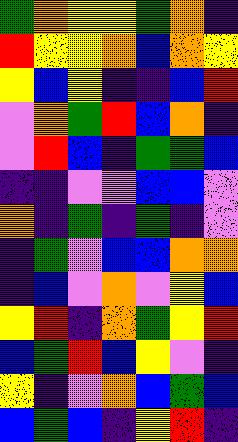[["green", "orange", "yellow", "yellow", "green", "orange", "indigo"], ["red", "yellow", "yellow", "orange", "blue", "orange", "yellow"], ["yellow", "blue", "yellow", "indigo", "indigo", "blue", "red"], ["violet", "orange", "green", "red", "blue", "orange", "indigo"], ["violet", "red", "blue", "indigo", "green", "green", "blue"], ["indigo", "indigo", "violet", "violet", "blue", "blue", "violet"], ["orange", "indigo", "green", "indigo", "green", "indigo", "violet"], ["indigo", "green", "violet", "blue", "blue", "orange", "orange"], ["indigo", "blue", "violet", "orange", "violet", "yellow", "blue"], ["yellow", "red", "indigo", "orange", "green", "yellow", "red"], ["blue", "green", "red", "blue", "yellow", "violet", "indigo"], ["yellow", "indigo", "violet", "orange", "blue", "green", "blue"], ["blue", "green", "blue", "indigo", "yellow", "red", "indigo"]]